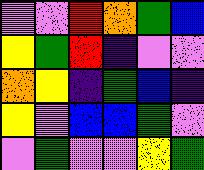[["violet", "violet", "red", "orange", "green", "blue"], ["yellow", "green", "red", "indigo", "violet", "violet"], ["orange", "yellow", "indigo", "green", "blue", "indigo"], ["yellow", "violet", "blue", "blue", "green", "violet"], ["violet", "green", "violet", "violet", "yellow", "green"]]